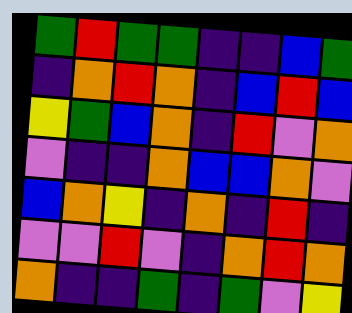[["green", "red", "green", "green", "indigo", "indigo", "blue", "green"], ["indigo", "orange", "red", "orange", "indigo", "blue", "red", "blue"], ["yellow", "green", "blue", "orange", "indigo", "red", "violet", "orange"], ["violet", "indigo", "indigo", "orange", "blue", "blue", "orange", "violet"], ["blue", "orange", "yellow", "indigo", "orange", "indigo", "red", "indigo"], ["violet", "violet", "red", "violet", "indigo", "orange", "red", "orange"], ["orange", "indigo", "indigo", "green", "indigo", "green", "violet", "yellow"]]